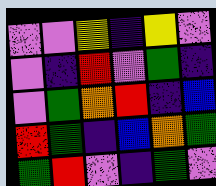[["violet", "violet", "yellow", "indigo", "yellow", "violet"], ["violet", "indigo", "red", "violet", "green", "indigo"], ["violet", "green", "orange", "red", "indigo", "blue"], ["red", "green", "indigo", "blue", "orange", "green"], ["green", "red", "violet", "indigo", "green", "violet"]]